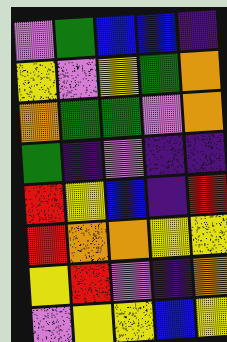[["violet", "green", "blue", "blue", "indigo"], ["yellow", "violet", "yellow", "green", "orange"], ["orange", "green", "green", "violet", "orange"], ["green", "indigo", "violet", "indigo", "indigo"], ["red", "yellow", "blue", "indigo", "red"], ["red", "orange", "orange", "yellow", "yellow"], ["yellow", "red", "violet", "indigo", "orange"], ["violet", "yellow", "yellow", "blue", "yellow"]]